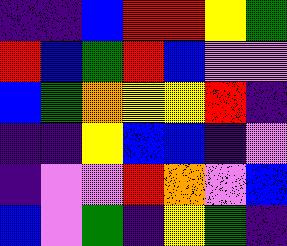[["indigo", "indigo", "blue", "red", "red", "yellow", "green"], ["red", "blue", "green", "red", "blue", "violet", "violet"], ["blue", "green", "orange", "yellow", "yellow", "red", "indigo"], ["indigo", "indigo", "yellow", "blue", "blue", "indigo", "violet"], ["indigo", "violet", "violet", "red", "orange", "violet", "blue"], ["blue", "violet", "green", "indigo", "yellow", "green", "indigo"]]